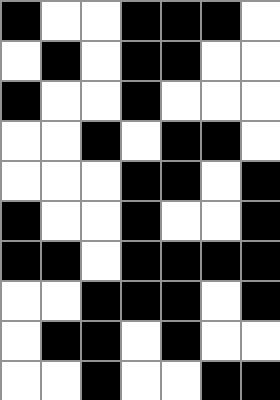[["black", "white", "white", "black", "black", "black", "white"], ["white", "black", "white", "black", "black", "white", "white"], ["black", "white", "white", "black", "white", "white", "white"], ["white", "white", "black", "white", "black", "black", "white"], ["white", "white", "white", "black", "black", "white", "black"], ["black", "white", "white", "black", "white", "white", "black"], ["black", "black", "white", "black", "black", "black", "black"], ["white", "white", "black", "black", "black", "white", "black"], ["white", "black", "black", "white", "black", "white", "white"], ["white", "white", "black", "white", "white", "black", "black"]]